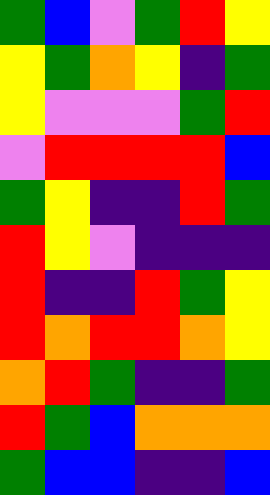[["green", "blue", "violet", "green", "red", "yellow"], ["yellow", "green", "orange", "yellow", "indigo", "green"], ["yellow", "violet", "violet", "violet", "green", "red"], ["violet", "red", "red", "red", "red", "blue"], ["green", "yellow", "indigo", "indigo", "red", "green"], ["red", "yellow", "violet", "indigo", "indigo", "indigo"], ["red", "indigo", "indigo", "red", "green", "yellow"], ["red", "orange", "red", "red", "orange", "yellow"], ["orange", "red", "green", "indigo", "indigo", "green"], ["red", "green", "blue", "orange", "orange", "orange"], ["green", "blue", "blue", "indigo", "indigo", "blue"]]